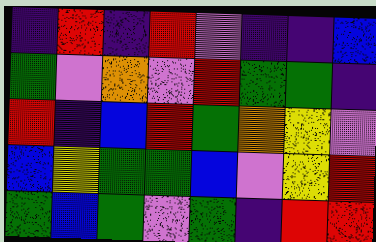[["indigo", "red", "indigo", "red", "violet", "indigo", "indigo", "blue"], ["green", "violet", "orange", "violet", "red", "green", "green", "indigo"], ["red", "indigo", "blue", "red", "green", "orange", "yellow", "violet"], ["blue", "yellow", "green", "green", "blue", "violet", "yellow", "red"], ["green", "blue", "green", "violet", "green", "indigo", "red", "red"]]